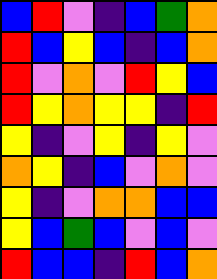[["blue", "red", "violet", "indigo", "blue", "green", "orange"], ["red", "blue", "yellow", "blue", "indigo", "blue", "orange"], ["red", "violet", "orange", "violet", "red", "yellow", "blue"], ["red", "yellow", "orange", "yellow", "yellow", "indigo", "red"], ["yellow", "indigo", "violet", "yellow", "indigo", "yellow", "violet"], ["orange", "yellow", "indigo", "blue", "violet", "orange", "violet"], ["yellow", "indigo", "violet", "orange", "orange", "blue", "blue"], ["yellow", "blue", "green", "blue", "violet", "blue", "violet"], ["red", "blue", "blue", "indigo", "red", "blue", "orange"]]